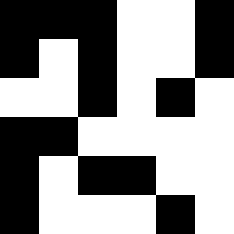[["black", "black", "black", "white", "white", "black"], ["black", "white", "black", "white", "white", "black"], ["white", "white", "black", "white", "black", "white"], ["black", "black", "white", "white", "white", "white"], ["black", "white", "black", "black", "white", "white"], ["black", "white", "white", "white", "black", "white"]]